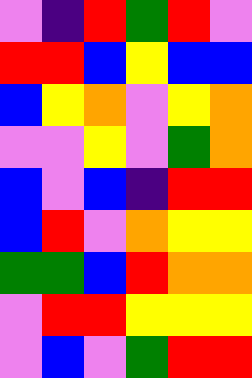[["violet", "indigo", "red", "green", "red", "violet"], ["red", "red", "blue", "yellow", "blue", "blue"], ["blue", "yellow", "orange", "violet", "yellow", "orange"], ["violet", "violet", "yellow", "violet", "green", "orange"], ["blue", "violet", "blue", "indigo", "red", "red"], ["blue", "red", "violet", "orange", "yellow", "yellow"], ["green", "green", "blue", "red", "orange", "orange"], ["violet", "red", "red", "yellow", "yellow", "yellow"], ["violet", "blue", "violet", "green", "red", "red"]]